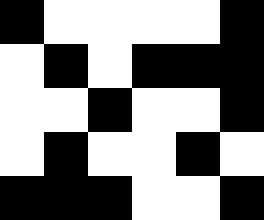[["black", "white", "white", "white", "white", "black"], ["white", "black", "white", "black", "black", "black"], ["white", "white", "black", "white", "white", "black"], ["white", "black", "white", "white", "black", "white"], ["black", "black", "black", "white", "white", "black"]]